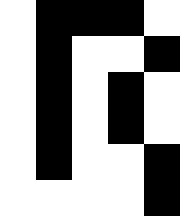[["white", "black", "black", "black", "white"], ["white", "black", "white", "white", "black"], ["white", "black", "white", "black", "white"], ["white", "black", "white", "black", "white"], ["white", "black", "white", "white", "black"], ["white", "white", "white", "white", "black"]]